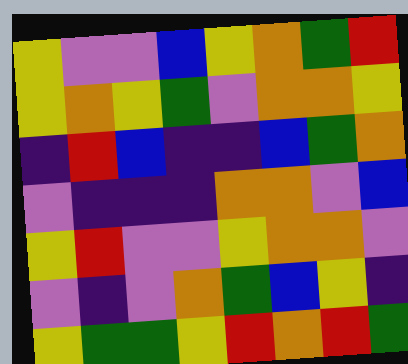[["yellow", "violet", "violet", "blue", "yellow", "orange", "green", "red"], ["yellow", "orange", "yellow", "green", "violet", "orange", "orange", "yellow"], ["indigo", "red", "blue", "indigo", "indigo", "blue", "green", "orange"], ["violet", "indigo", "indigo", "indigo", "orange", "orange", "violet", "blue"], ["yellow", "red", "violet", "violet", "yellow", "orange", "orange", "violet"], ["violet", "indigo", "violet", "orange", "green", "blue", "yellow", "indigo"], ["yellow", "green", "green", "yellow", "red", "orange", "red", "green"]]